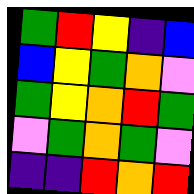[["green", "red", "yellow", "indigo", "blue"], ["blue", "yellow", "green", "orange", "violet"], ["green", "yellow", "orange", "red", "green"], ["violet", "green", "orange", "green", "violet"], ["indigo", "indigo", "red", "orange", "red"]]